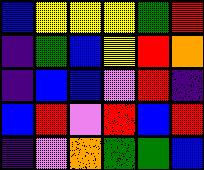[["blue", "yellow", "yellow", "yellow", "green", "red"], ["indigo", "green", "blue", "yellow", "red", "orange"], ["indigo", "blue", "blue", "violet", "red", "indigo"], ["blue", "red", "violet", "red", "blue", "red"], ["indigo", "violet", "orange", "green", "green", "blue"]]